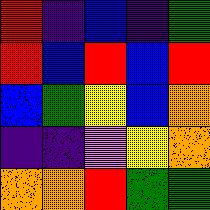[["red", "indigo", "blue", "indigo", "green"], ["red", "blue", "red", "blue", "red"], ["blue", "green", "yellow", "blue", "orange"], ["indigo", "indigo", "violet", "yellow", "orange"], ["orange", "orange", "red", "green", "green"]]